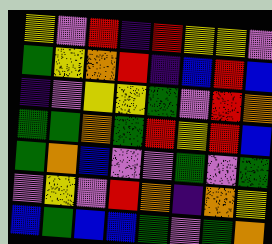[["yellow", "violet", "red", "indigo", "red", "yellow", "yellow", "violet"], ["green", "yellow", "orange", "red", "indigo", "blue", "red", "blue"], ["indigo", "violet", "yellow", "yellow", "green", "violet", "red", "orange"], ["green", "green", "orange", "green", "red", "yellow", "red", "blue"], ["green", "orange", "blue", "violet", "violet", "green", "violet", "green"], ["violet", "yellow", "violet", "red", "orange", "indigo", "orange", "yellow"], ["blue", "green", "blue", "blue", "green", "violet", "green", "orange"]]